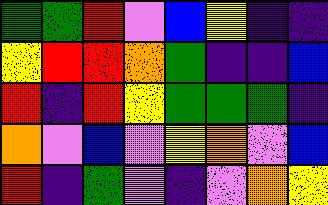[["green", "green", "red", "violet", "blue", "yellow", "indigo", "indigo"], ["yellow", "red", "red", "orange", "green", "indigo", "indigo", "blue"], ["red", "indigo", "red", "yellow", "green", "green", "green", "indigo"], ["orange", "violet", "blue", "violet", "yellow", "orange", "violet", "blue"], ["red", "indigo", "green", "violet", "indigo", "violet", "orange", "yellow"]]